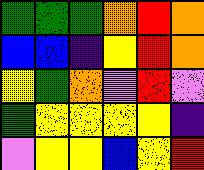[["green", "green", "green", "orange", "red", "orange"], ["blue", "blue", "indigo", "yellow", "red", "orange"], ["yellow", "green", "orange", "violet", "red", "violet"], ["green", "yellow", "yellow", "yellow", "yellow", "indigo"], ["violet", "yellow", "yellow", "blue", "yellow", "red"]]